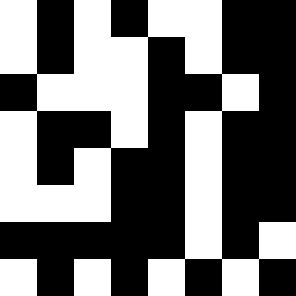[["white", "black", "white", "black", "white", "white", "black", "black"], ["white", "black", "white", "white", "black", "white", "black", "black"], ["black", "white", "white", "white", "black", "black", "white", "black"], ["white", "black", "black", "white", "black", "white", "black", "black"], ["white", "black", "white", "black", "black", "white", "black", "black"], ["white", "white", "white", "black", "black", "white", "black", "black"], ["black", "black", "black", "black", "black", "white", "black", "white"], ["white", "black", "white", "black", "white", "black", "white", "black"]]